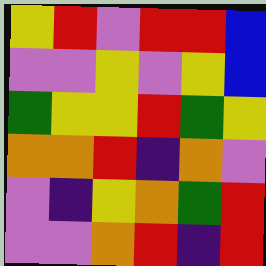[["yellow", "red", "violet", "red", "red", "blue"], ["violet", "violet", "yellow", "violet", "yellow", "blue"], ["green", "yellow", "yellow", "red", "green", "yellow"], ["orange", "orange", "red", "indigo", "orange", "violet"], ["violet", "indigo", "yellow", "orange", "green", "red"], ["violet", "violet", "orange", "red", "indigo", "red"]]